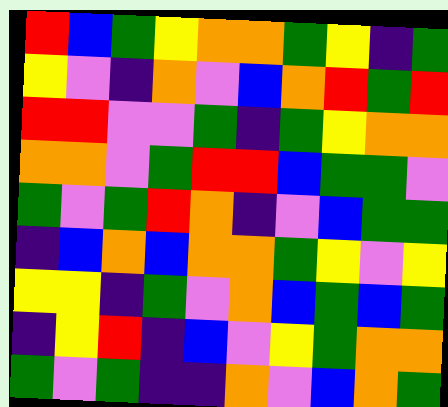[["red", "blue", "green", "yellow", "orange", "orange", "green", "yellow", "indigo", "green"], ["yellow", "violet", "indigo", "orange", "violet", "blue", "orange", "red", "green", "red"], ["red", "red", "violet", "violet", "green", "indigo", "green", "yellow", "orange", "orange"], ["orange", "orange", "violet", "green", "red", "red", "blue", "green", "green", "violet"], ["green", "violet", "green", "red", "orange", "indigo", "violet", "blue", "green", "green"], ["indigo", "blue", "orange", "blue", "orange", "orange", "green", "yellow", "violet", "yellow"], ["yellow", "yellow", "indigo", "green", "violet", "orange", "blue", "green", "blue", "green"], ["indigo", "yellow", "red", "indigo", "blue", "violet", "yellow", "green", "orange", "orange"], ["green", "violet", "green", "indigo", "indigo", "orange", "violet", "blue", "orange", "green"]]